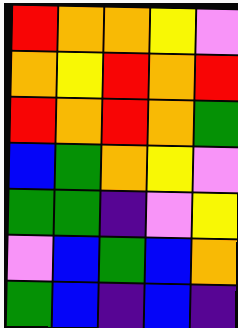[["red", "orange", "orange", "yellow", "violet"], ["orange", "yellow", "red", "orange", "red"], ["red", "orange", "red", "orange", "green"], ["blue", "green", "orange", "yellow", "violet"], ["green", "green", "indigo", "violet", "yellow"], ["violet", "blue", "green", "blue", "orange"], ["green", "blue", "indigo", "blue", "indigo"]]